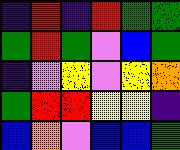[["indigo", "red", "indigo", "red", "green", "green"], ["green", "red", "green", "violet", "blue", "green"], ["indigo", "violet", "yellow", "violet", "yellow", "orange"], ["green", "red", "red", "yellow", "yellow", "indigo"], ["blue", "orange", "violet", "blue", "blue", "green"]]